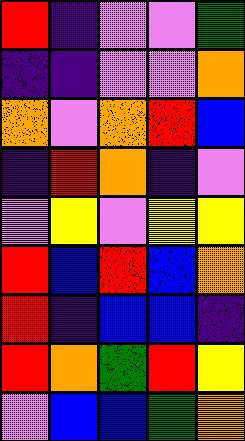[["red", "indigo", "violet", "violet", "green"], ["indigo", "indigo", "violet", "violet", "orange"], ["orange", "violet", "orange", "red", "blue"], ["indigo", "red", "orange", "indigo", "violet"], ["violet", "yellow", "violet", "yellow", "yellow"], ["red", "blue", "red", "blue", "orange"], ["red", "indigo", "blue", "blue", "indigo"], ["red", "orange", "green", "red", "yellow"], ["violet", "blue", "blue", "green", "orange"]]